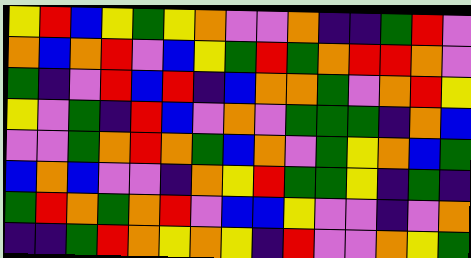[["yellow", "red", "blue", "yellow", "green", "yellow", "orange", "violet", "violet", "orange", "indigo", "indigo", "green", "red", "violet"], ["orange", "blue", "orange", "red", "violet", "blue", "yellow", "green", "red", "green", "orange", "red", "red", "orange", "violet"], ["green", "indigo", "violet", "red", "blue", "red", "indigo", "blue", "orange", "orange", "green", "violet", "orange", "red", "yellow"], ["yellow", "violet", "green", "indigo", "red", "blue", "violet", "orange", "violet", "green", "green", "green", "indigo", "orange", "blue"], ["violet", "violet", "green", "orange", "red", "orange", "green", "blue", "orange", "violet", "green", "yellow", "orange", "blue", "green"], ["blue", "orange", "blue", "violet", "violet", "indigo", "orange", "yellow", "red", "green", "green", "yellow", "indigo", "green", "indigo"], ["green", "red", "orange", "green", "orange", "red", "violet", "blue", "blue", "yellow", "violet", "violet", "indigo", "violet", "orange"], ["indigo", "indigo", "green", "red", "orange", "yellow", "orange", "yellow", "indigo", "red", "violet", "violet", "orange", "yellow", "green"]]